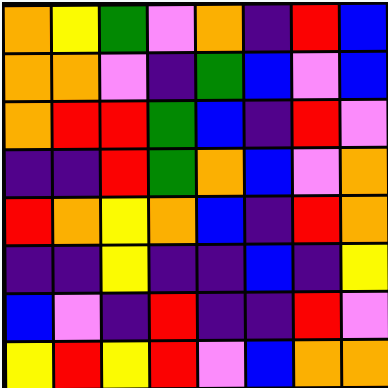[["orange", "yellow", "green", "violet", "orange", "indigo", "red", "blue"], ["orange", "orange", "violet", "indigo", "green", "blue", "violet", "blue"], ["orange", "red", "red", "green", "blue", "indigo", "red", "violet"], ["indigo", "indigo", "red", "green", "orange", "blue", "violet", "orange"], ["red", "orange", "yellow", "orange", "blue", "indigo", "red", "orange"], ["indigo", "indigo", "yellow", "indigo", "indigo", "blue", "indigo", "yellow"], ["blue", "violet", "indigo", "red", "indigo", "indigo", "red", "violet"], ["yellow", "red", "yellow", "red", "violet", "blue", "orange", "orange"]]